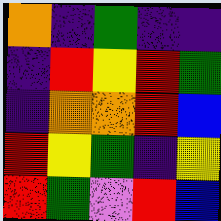[["orange", "indigo", "green", "indigo", "indigo"], ["indigo", "red", "yellow", "red", "green"], ["indigo", "orange", "orange", "red", "blue"], ["red", "yellow", "green", "indigo", "yellow"], ["red", "green", "violet", "red", "blue"]]